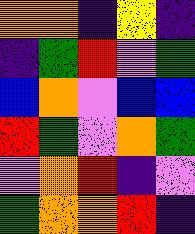[["orange", "orange", "indigo", "yellow", "indigo"], ["indigo", "green", "red", "violet", "green"], ["blue", "orange", "violet", "blue", "blue"], ["red", "green", "violet", "orange", "green"], ["violet", "orange", "red", "indigo", "violet"], ["green", "orange", "orange", "red", "indigo"]]